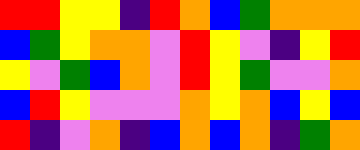[["red", "red", "yellow", "yellow", "indigo", "red", "orange", "blue", "green", "orange", "orange", "orange"], ["blue", "green", "yellow", "orange", "orange", "violet", "red", "yellow", "violet", "indigo", "yellow", "red"], ["yellow", "violet", "green", "blue", "orange", "violet", "red", "yellow", "green", "violet", "violet", "orange"], ["blue", "red", "yellow", "violet", "violet", "violet", "orange", "yellow", "orange", "blue", "yellow", "blue"], ["red", "indigo", "violet", "orange", "indigo", "blue", "orange", "blue", "orange", "indigo", "green", "orange"]]